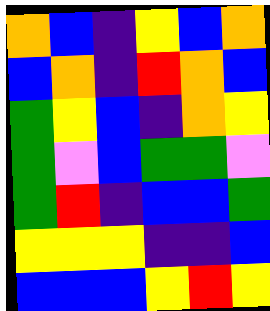[["orange", "blue", "indigo", "yellow", "blue", "orange"], ["blue", "orange", "indigo", "red", "orange", "blue"], ["green", "yellow", "blue", "indigo", "orange", "yellow"], ["green", "violet", "blue", "green", "green", "violet"], ["green", "red", "indigo", "blue", "blue", "green"], ["yellow", "yellow", "yellow", "indigo", "indigo", "blue"], ["blue", "blue", "blue", "yellow", "red", "yellow"]]